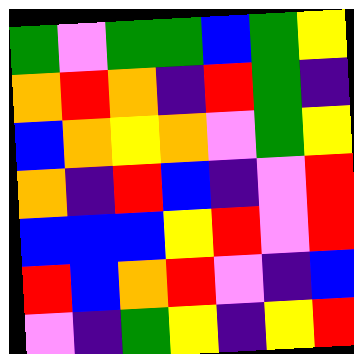[["green", "violet", "green", "green", "blue", "green", "yellow"], ["orange", "red", "orange", "indigo", "red", "green", "indigo"], ["blue", "orange", "yellow", "orange", "violet", "green", "yellow"], ["orange", "indigo", "red", "blue", "indigo", "violet", "red"], ["blue", "blue", "blue", "yellow", "red", "violet", "red"], ["red", "blue", "orange", "red", "violet", "indigo", "blue"], ["violet", "indigo", "green", "yellow", "indigo", "yellow", "red"]]